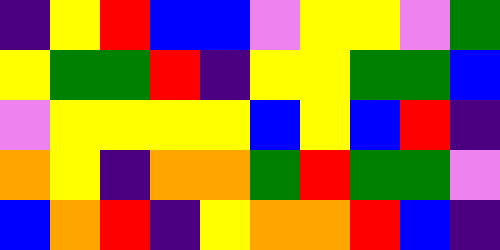[["indigo", "yellow", "red", "blue", "blue", "violet", "yellow", "yellow", "violet", "green"], ["yellow", "green", "green", "red", "indigo", "yellow", "yellow", "green", "green", "blue"], ["violet", "yellow", "yellow", "yellow", "yellow", "blue", "yellow", "blue", "red", "indigo"], ["orange", "yellow", "indigo", "orange", "orange", "green", "red", "green", "green", "violet"], ["blue", "orange", "red", "indigo", "yellow", "orange", "orange", "red", "blue", "indigo"]]